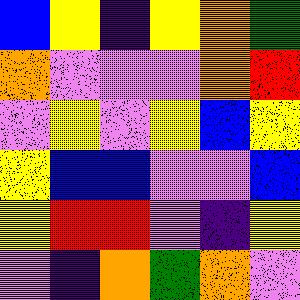[["blue", "yellow", "indigo", "yellow", "orange", "green"], ["orange", "violet", "violet", "violet", "orange", "red"], ["violet", "yellow", "violet", "yellow", "blue", "yellow"], ["yellow", "blue", "blue", "violet", "violet", "blue"], ["yellow", "red", "red", "violet", "indigo", "yellow"], ["violet", "indigo", "orange", "green", "orange", "violet"]]